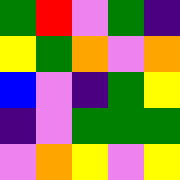[["green", "red", "violet", "green", "indigo"], ["yellow", "green", "orange", "violet", "orange"], ["blue", "violet", "indigo", "green", "yellow"], ["indigo", "violet", "green", "green", "green"], ["violet", "orange", "yellow", "violet", "yellow"]]